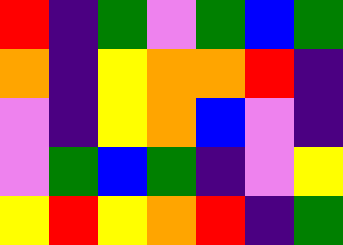[["red", "indigo", "green", "violet", "green", "blue", "green"], ["orange", "indigo", "yellow", "orange", "orange", "red", "indigo"], ["violet", "indigo", "yellow", "orange", "blue", "violet", "indigo"], ["violet", "green", "blue", "green", "indigo", "violet", "yellow"], ["yellow", "red", "yellow", "orange", "red", "indigo", "green"]]